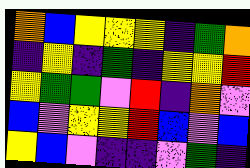[["orange", "blue", "yellow", "yellow", "yellow", "indigo", "green", "orange"], ["indigo", "yellow", "indigo", "green", "indigo", "yellow", "yellow", "red"], ["yellow", "green", "green", "violet", "red", "indigo", "orange", "violet"], ["blue", "violet", "yellow", "yellow", "red", "blue", "violet", "blue"], ["yellow", "blue", "violet", "indigo", "indigo", "violet", "green", "indigo"]]